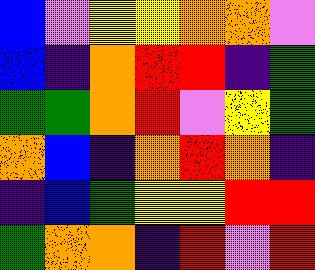[["blue", "violet", "yellow", "yellow", "orange", "orange", "violet"], ["blue", "indigo", "orange", "red", "red", "indigo", "green"], ["green", "green", "orange", "red", "violet", "yellow", "green"], ["orange", "blue", "indigo", "orange", "red", "orange", "indigo"], ["indigo", "blue", "green", "yellow", "yellow", "red", "red"], ["green", "orange", "orange", "indigo", "red", "violet", "red"]]